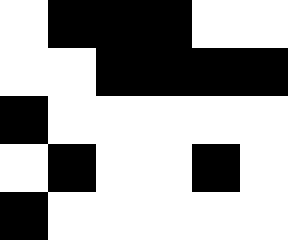[["white", "black", "black", "black", "white", "white"], ["white", "white", "black", "black", "black", "black"], ["black", "white", "white", "white", "white", "white"], ["white", "black", "white", "white", "black", "white"], ["black", "white", "white", "white", "white", "white"]]